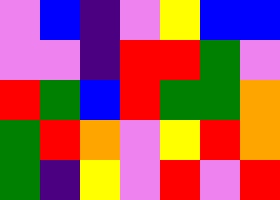[["violet", "blue", "indigo", "violet", "yellow", "blue", "blue"], ["violet", "violet", "indigo", "red", "red", "green", "violet"], ["red", "green", "blue", "red", "green", "green", "orange"], ["green", "red", "orange", "violet", "yellow", "red", "orange"], ["green", "indigo", "yellow", "violet", "red", "violet", "red"]]